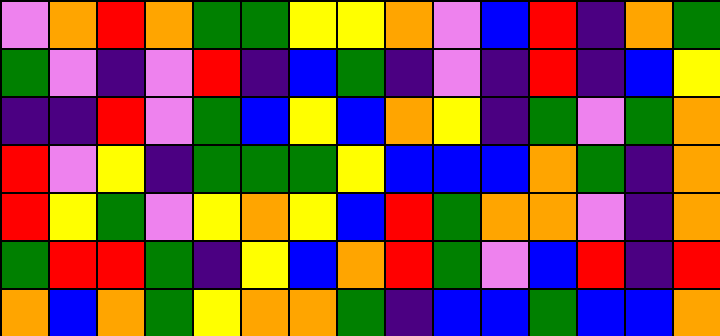[["violet", "orange", "red", "orange", "green", "green", "yellow", "yellow", "orange", "violet", "blue", "red", "indigo", "orange", "green"], ["green", "violet", "indigo", "violet", "red", "indigo", "blue", "green", "indigo", "violet", "indigo", "red", "indigo", "blue", "yellow"], ["indigo", "indigo", "red", "violet", "green", "blue", "yellow", "blue", "orange", "yellow", "indigo", "green", "violet", "green", "orange"], ["red", "violet", "yellow", "indigo", "green", "green", "green", "yellow", "blue", "blue", "blue", "orange", "green", "indigo", "orange"], ["red", "yellow", "green", "violet", "yellow", "orange", "yellow", "blue", "red", "green", "orange", "orange", "violet", "indigo", "orange"], ["green", "red", "red", "green", "indigo", "yellow", "blue", "orange", "red", "green", "violet", "blue", "red", "indigo", "red"], ["orange", "blue", "orange", "green", "yellow", "orange", "orange", "green", "indigo", "blue", "blue", "green", "blue", "blue", "orange"]]